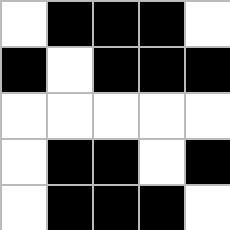[["white", "black", "black", "black", "white"], ["black", "white", "black", "black", "black"], ["white", "white", "white", "white", "white"], ["white", "black", "black", "white", "black"], ["white", "black", "black", "black", "white"]]